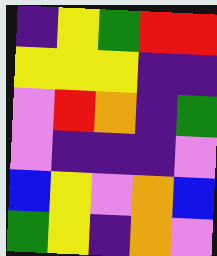[["indigo", "yellow", "green", "red", "red"], ["yellow", "yellow", "yellow", "indigo", "indigo"], ["violet", "red", "orange", "indigo", "green"], ["violet", "indigo", "indigo", "indigo", "violet"], ["blue", "yellow", "violet", "orange", "blue"], ["green", "yellow", "indigo", "orange", "violet"]]